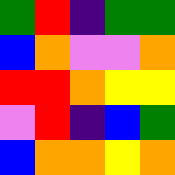[["green", "red", "indigo", "green", "green"], ["blue", "orange", "violet", "violet", "orange"], ["red", "red", "orange", "yellow", "yellow"], ["violet", "red", "indigo", "blue", "green"], ["blue", "orange", "orange", "yellow", "orange"]]